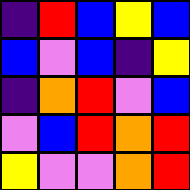[["indigo", "red", "blue", "yellow", "blue"], ["blue", "violet", "blue", "indigo", "yellow"], ["indigo", "orange", "red", "violet", "blue"], ["violet", "blue", "red", "orange", "red"], ["yellow", "violet", "violet", "orange", "red"]]